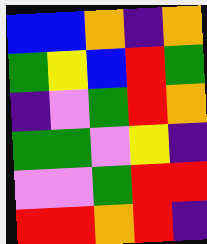[["blue", "blue", "orange", "indigo", "orange"], ["green", "yellow", "blue", "red", "green"], ["indigo", "violet", "green", "red", "orange"], ["green", "green", "violet", "yellow", "indigo"], ["violet", "violet", "green", "red", "red"], ["red", "red", "orange", "red", "indigo"]]